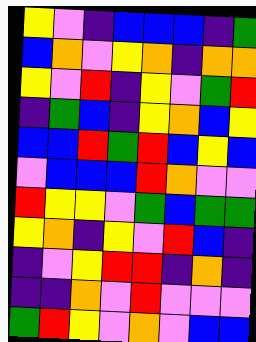[["yellow", "violet", "indigo", "blue", "blue", "blue", "indigo", "green"], ["blue", "orange", "violet", "yellow", "orange", "indigo", "orange", "orange"], ["yellow", "violet", "red", "indigo", "yellow", "violet", "green", "red"], ["indigo", "green", "blue", "indigo", "yellow", "orange", "blue", "yellow"], ["blue", "blue", "red", "green", "red", "blue", "yellow", "blue"], ["violet", "blue", "blue", "blue", "red", "orange", "violet", "violet"], ["red", "yellow", "yellow", "violet", "green", "blue", "green", "green"], ["yellow", "orange", "indigo", "yellow", "violet", "red", "blue", "indigo"], ["indigo", "violet", "yellow", "red", "red", "indigo", "orange", "indigo"], ["indigo", "indigo", "orange", "violet", "red", "violet", "violet", "violet"], ["green", "red", "yellow", "violet", "orange", "violet", "blue", "blue"]]